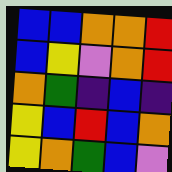[["blue", "blue", "orange", "orange", "red"], ["blue", "yellow", "violet", "orange", "red"], ["orange", "green", "indigo", "blue", "indigo"], ["yellow", "blue", "red", "blue", "orange"], ["yellow", "orange", "green", "blue", "violet"]]